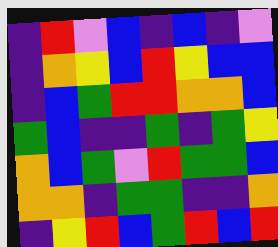[["indigo", "red", "violet", "blue", "indigo", "blue", "indigo", "violet"], ["indigo", "orange", "yellow", "blue", "red", "yellow", "blue", "blue"], ["indigo", "blue", "green", "red", "red", "orange", "orange", "blue"], ["green", "blue", "indigo", "indigo", "green", "indigo", "green", "yellow"], ["orange", "blue", "green", "violet", "red", "green", "green", "blue"], ["orange", "orange", "indigo", "green", "green", "indigo", "indigo", "orange"], ["indigo", "yellow", "red", "blue", "green", "red", "blue", "red"]]